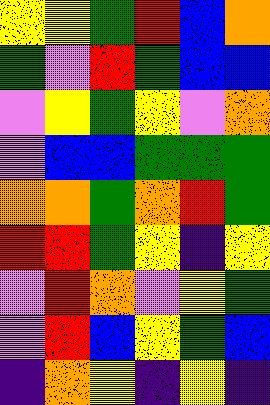[["yellow", "yellow", "green", "red", "blue", "orange"], ["green", "violet", "red", "green", "blue", "blue"], ["violet", "yellow", "green", "yellow", "violet", "orange"], ["violet", "blue", "blue", "green", "green", "green"], ["orange", "orange", "green", "orange", "red", "green"], ["red", "red", "green", "yellow", "indigo", "yellow"], ["violet", "red", "orange", "violet", "yellow", "green"], ["violet", "red", "blue", "yellow", "green", "blue"], ["indigo", "orange", "yellow", "indigo", "yellow", "indigo"]]